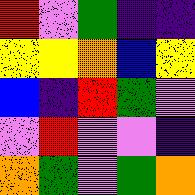[["red", "violet", "green", "indigo", "indigo"], ["yellow", "yellow", "orange", "blue", "yellow"], ["blue", "indigo", "red", "green", "violet"], ["violet", "red", "violet", "violet", "indigo"], ["orange", "green", "violet", "green", "orange"]]